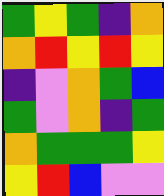[["green", "yellow", "green", "indigo", "orange"], ["orange", "red", "yellow", "red", "yellow"], ["indigo", "violet", "orange", "green", "blue"], ["green", "violet", "orange", "indigo", "green"], ["orange", "green", "green", "green", "yellow"], ["yellow", "red", "blue", "violet", "violet"]]